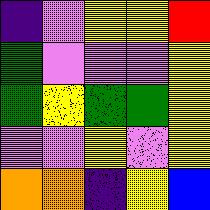[["indigo", "violet", "yellow", "yellow", "red"], ["green", "violet", "violet", "violet", "yellow"], ["green", "yellow", "green", "green", "yellow"], ["violet", "violet", "yellow", "violet", "yellow"], ["orange", "orange", "indigo", "yellow", "blue"]]